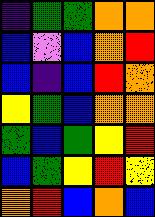[["indigo", "green", "green", "orange", "orange"], ["blue", "violet", "blue", "orange", "red"], ["blue", "indigo", "blue", "red", "orange"], ["yellow", "green", "blue", "orange", "orange"], ["green", "blue", "green", "yellow", "red"], ["blue", "green", "yellow", "red", "yellow"], ["orange", "red", "blue", "orange", "blue"]]